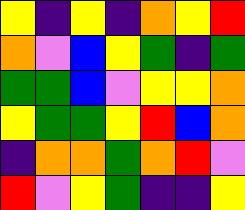[["yellow", "indigo", "yellow", "indigo", "orange", "yellow", "red"], ["orange", "violet", "blue", "yellow", "green", "indigo", "green"], ["green", "green", "blue", "violet", "yellow", "yellow", "orange"], ["yellow", "green", "green", "yellow", "red", "blue", "orange"], ["indigo", "orange", "orange", "green", "orange", "red", "violet"], ["red", "violet", "yellow", "green", "indigo", "indigo", "yellow"]]